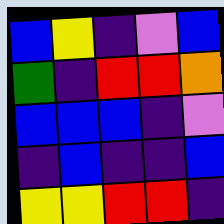[["blue", "yellow", "indigo", "violet", "blue"], ["green", "indigo", "red", "red", "orange"], ["blue", "blue", "blue", "indigo", "violet"], ["indigo", "blue", "indigo", "indigo", "blue"], ["yellow", "yellow", "red", "red", "indigo"]]